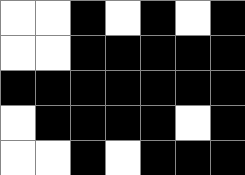[["white", "white", "black", "white", "black", "white", "black"], ["white", "white", "black", "black", "black", "black", "black"], ["black", "black", "black", "black", "black", "black", "black"], ["white", "black", "black", "black", "black", "white", "black"], ["white", "white", "black", "white", "black", "black", "black"]]